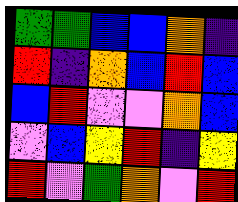[["green", "green", "blue", "blue", "orange", "indigo"], ["red", "indigo", "orange", "blue", "red", "blue"], ["blue", "red", "violet", "violet", "orange", "blue"], ["violet", "blue", "yellow", "red", "indigo", "yellow"], ["red", "violet", "green", "orange", "violet", "red"]]